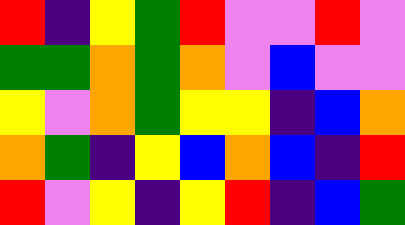[["red", "indigo", "yellow", "green", "red", "violet", "violet", "red", "violet"], ["green", "green", "orange", "green", "orange", "violet", "blue", "violet", "violet"], ["yellow", "violet", "orange", "green", "yellow", "yellow", "indigo", "blue", "orange"], ["orange", "green", "indigo", "yellow", "blue", "orange", "blue", "indigo", "red"], ["red", "violet", "yellow", "indigo", "yellow", "red", "indigo", "blue", "green"]]